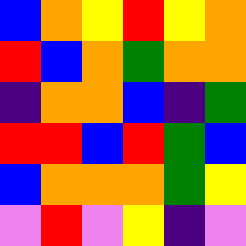[["blue", "orange", "yellow", "red", "yellow", "orange"], ["red", "blue", "orange", "green", "orange", "orange"], ["indigo", "orange", "orange", "blue", "indigo", "green"], ["red", "red", "blue", "red", "green", "blue"], ["blue", "orange", "orange", "orange", "green", "yellow"], ["violet", "red", "violet", "yellow", "indigo", "violet"]]